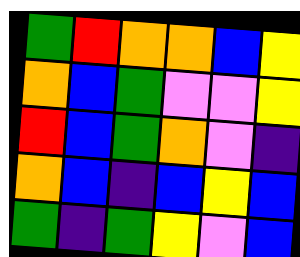[["green", "red", "orange", "orange", "blue", "yellow"], ["orange", "blue", "green", "violet", "violet", "yellow"], ["red", "blue", "green", "orange", "violet", "indigo"], ["orange", "blue", "indigo", "blue", "yellow", "blue"], ["green", "indigo", "green", "yellow", "violet", "blue"]]